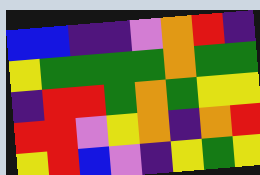[["blue", "blue", "indigo", "indigo", "violet", "orange", "red", "indigo"], ["yellow", "green", "green", "green", "green", "orange", "green", "green"], ["indigo", "red", "red", "green", "orange", "green", "yellow", "yellow"], ["red", "red", "violet", "yellow", "orange", "indigo", "orange", "red"], ["yellow", "red", "blue", "violet", "indigo", "yellow", "green", "yellow"]]